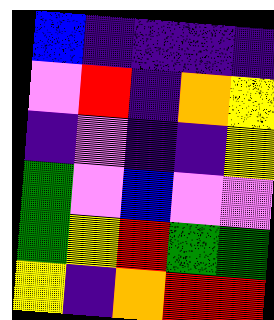[["blue", "indigo", "indigo", "indigo", "indigo"], ["violet", "red", "indigo", "orange", "yellow"], ["indigo", "violet", "indigo", "indigo", "yellow"], ["green", "violet", "blue", "violet", "violet"], ["green", "yellow", "red", "green", "green"], ["yellow", "indigo", "orange", "red", "red"]]